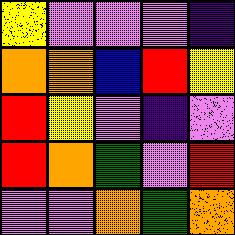[["yellow", "violet", "violet", "violet", "indigo"], ["orange", "orange", "blue", "red", "yellow"], ["red", "yellow", "violet", "indigo", "violet"], ["red", "orange", "green", "violet", "red"], ["violet", "violet", "orange", "green", "orange"]]